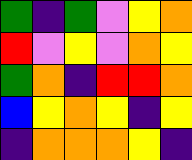[["green", "indigo", "green", "violet", "yellow", "orange"], ["red", "violet", "yellow", "violet", "orange", "yellow"], ["green", "orange", "indigo", "red", "red", "orange"], ["blue", "yellow", "orange", "yellow", "indigo", "yellow"], ["indigo", "orange", "orange", "orange", "yellow", "indigo"]]